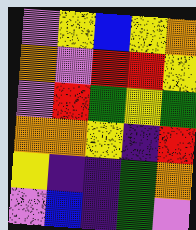[["violet", "yellow", "blue", "yellow", "orange"], ["orange", "violet", "red", "red", "yellow"], ["violet", "red", "green", "yellow", "green"], ["orange", "orange", "yellow", "indigo", "red"], ["yellow", "indigo", "indigo", "green", "orange"], ["violet", "blue", "indigo", "green", "violet"]]